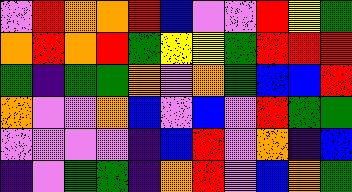[["violet", "red", "orange", "orange", "red", "blue", "violet", "violet", "red", "yellow", "green"], ["orange", "red", "orange", "red", "green", "yellow", "yellow", "green", "red", "red", "red"], ["green", "indigo", "green", "green", "orange", "violet", "orange", "green", "blue", "blue", "red"], ["orange", "violet", "violet", "orange", "blue", "violet", "blue", "violet", "red", "green", "green"], ["violet", "violet", "violet", "violet", "indigo", "blue", "red", "violet", "orange", "indigo", "blue"], ["indigo", "violet", "green", "green", "indigo", "orange", "red", "violet", "blue", "orange", "green"]]